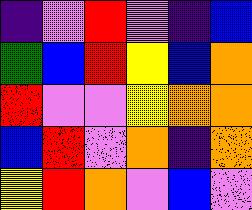[["indigo", "violet", "red", "violet", "indigo", "blue"], ["green", "blue", "red", "yellow", "blue", "orange"], ["red", "violet", "violet", "yellow", "orange", "orange"], ["blue", "red", "violet", "orange", "indigo", "orange"], ["yellow", "red", "orange", "violet", "blue", "violet"]]